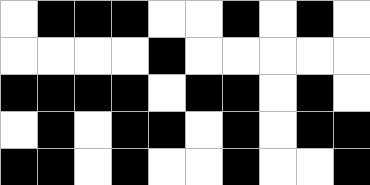[["white", "black", "black", "black", "white", "white", "black", "white", "black", "white"], ["white", "white", "white", "white", "black", "white", "white", "white", "white", "white"], ["black", "black", "black", "black", "white", "black", "black", "white", "black", "white"], ["white", "black", "white", "black", "black", "white", "black", "white", "black", "black"], ["black", "black", "white", "black", "white", "white", "black", "white", "white", "black"]]